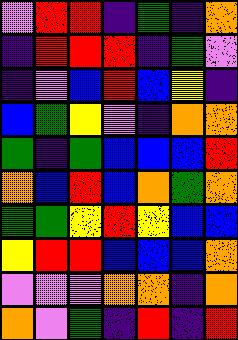[["violet", "red", "red", "indigo", "green", "indigo", "orange"], ["indigo", "red", "red", "red", "indigo", "green", "violet"], ["indigo", "violet", "blue", "red", "blue", "yellow", "indigo"], ["blue", "green", "yellow", "violet", "indigo", "orange", "orange"], ["green", "indigo", "green", "blue", "blue", "blue", "red"], ["orange", "blue", "red", "blue", "orange", "green", "orange"], ["green", "green", "yellow", "red", "yellow", "blue", "blue"], ["yellow", "red", "red", "blue", "blue", "blue", "orange"], ["violet", "violet", "violet", "orange", "orange", "indigo", "orange"], ["orange", "violet", "green", "indigo", "red", "indigo", "red"]]